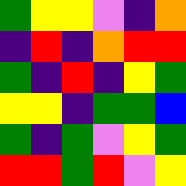[["green", "yellow", "yellow", "violet", "indigo", "orange"], ["indigo", "red", "indigo", "orange", "red", "red"], ["green", "indigo", "red", "indigo", "yellow", "green"], ["yellow", "yellow", "indigo", "green", "green", "blue"], ["green", "indigo", "green", "violet", "yellow", "green"], ["red", "red", "green", "red", "violet", "yellow"]]